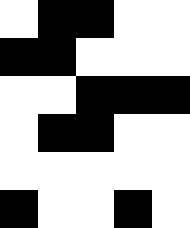[["white", "black", "black", "white", "white"], ["black", "black", "white", "white", "white"], ["white", "white", "black", "black", "black"], ["white", "black", "black", "white", "white"], ["white", "white", "white", "white", "white"], ["black", "white", "white", "black", "white"]]